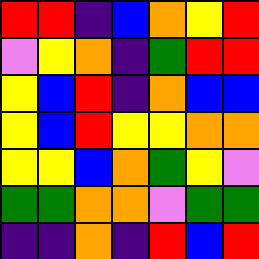[["red", "red", "indigo", "blue", "orange", "yellow", "red"], ["violet", "yellow", "orange", "indigo", "green", "red", "red"], ["yellow", "blue", "red", "indigo", "orange", "blue", "blue"], ["yellow", "blue", "red", "yellow", "yellow", "orange", "orange"], ["yellow", "yellow", "blue", "orange", "green", "yellow", "violet"], ["green", "green", "orange", "orange", "violet", "green", "green"], ["indigo", "indigo", "orange", "indigo", "red", "blue", "red"]]